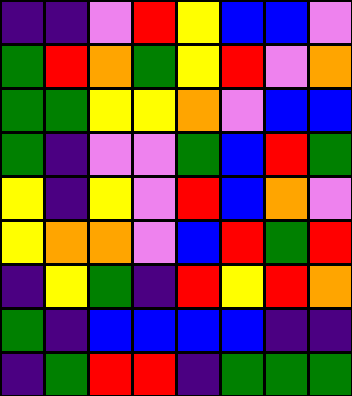[["indigo", "indigo", "violet", "red", "yellow", "blue", "blue", "violet"], ["green", "red", "orange", "green", "yellow", "red", "violet", "orange"], ["green", "green", "yellow", "yellow", "orange", "violet", "blue", "blue"], ["green", "indigo", "violet", "violet", "green", "blue", "red", "green"], ["yellow", "indigo", "yellow", "violet", "red", "blue", "orange", "violet"], ["yellow", "orange", "orange", "violet", "blue", "red", "green", "red"], ["indigo", "yellow", "green", "indigo", "red", "yellow", "red", "orange"], ["green", "indigo", "blue", "blue", "blue", "blue", "indigo", "indigo"], ["indigo", "green", "red", "red", "indigo", "green", "green", "green"]]